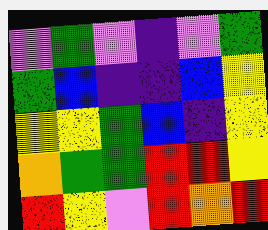[["violet", "green", "violet", "indigo", "violet", "green"], ["green", "blue", "indigo", "indigo", "blue", "yellow"], ["yellow", "yellow", "green", "blue", "indigo", "yellow"], ["orange", "green", "green", "red", "red", "yellow"], ["red", "yellow", "violet", "red", "orange", "red"]]